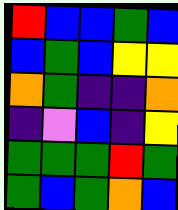[["red", "blue", "blue", "green", "blue"], ["blue", "green", "blue", "yellow", "yellow"], ["orange", "green", "indigo", "indigo", "orange"], ["indigo", "violet", "blue", "indigo", "yellow"], ["green", "green", "green", "red", "green"], ["green", "blue", "green", "orange", "blue"]]